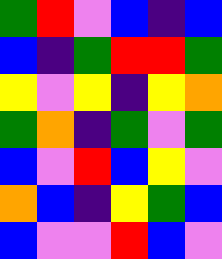[["green", "red", "violet", "blue", "indigo", "blue"], ["blue", "indigo", "green", "red", "red", "green"], ["yellow", "violet", "yellow", "indigo", "yellow", "orange"], ["green", "orange", "indigo", "green", "violet", "green"], ["blue", "violet", "red", "blue", "yellow", "violet"], ["orange", "blue", "indigo", "yellow", "green", "blue"], ["blue", "violet", "violet", "red", "blue", "violet"]]